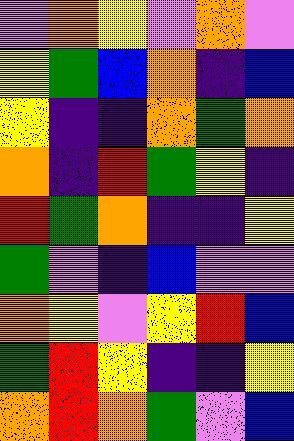[["violet", "orange", "yellow", "violet", "orange", "violet"], ["yellow", "green", "blue", "orange", "indigo", "blue"], ["yellow", "indigo", "indigo", "orange", "green", "orange"], ["orange", "indigo", "red", "green", "yellow", "indigo"], ["red", "green", "orange", "indigo", "indigo", "yellow"], ["green", "violet", "indigo", "blue", "violet", "violet"], ["orange", "yellow", "violet", "yellow", "red", "blue"], ["green", "red", "yellow", "indigo", "indigo", "yellow"], ["orange", "red", "orange", "green", "violet", "blue"]]